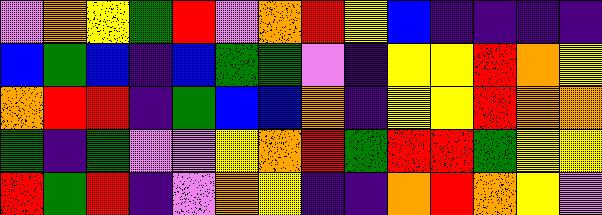[["violet", "orange", "yellow", "green", "red", "violet", "orange", "red", "yellow", "blue", "indigo", "indigo", "indigo", "indigo"], ["blue", "green", "blue", "indigo", "blue", "green", "green", "violet", "indigo", "yellow", "yellow", "red", "orange", "yellow"], ["orange", "red", "red", "indigo", "green", "blue", "blue", "orange", "indigo", "yellow", "yellow", "red", "orange", "orange"], ["green", "indigo", "green", "violet", "violet", "yellow", "orange", "red", "green", "red", "red", "green", "yellow", "yellow"], ["red", "green", "red", "indigo", "violet", "orange", "yellow", "indigo", "indigo", "orange", "red", "orange", "yellow", "violet"]]